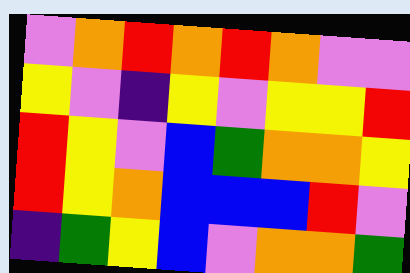[["violet", "orange", "red", "orange", "red", "orange", "violet", "violet"], ["yellow", "violet", "indigo", "yellow", "violet", "yellow", "yellow", "red"], ["red", "yellow", "violet", "blue", "green", "orange", "orange", "yellow"], ["red", "yellow", "orange", "blue", "blue", "blue", "red", "violet"], ["indigo", "green", "yellow", "blue", "violet", "orange", "orange", "green"]]